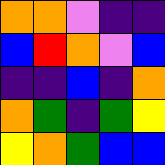[["orange", "orange", "violet", "indigo", "indigo"], ["blue", "red", "orange", "violet", "blue"], ["indigo", "indigo", "blue", "indigo", "orange"], ["orange", "green", "indigo", "green", "yellow"], ["yellow", "orange", "green", "blue", "blue"]]